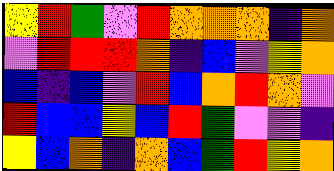[["yellow", "red", "green", "violet", "red", "orange", "orange", "orange", "indigo", "orange"], ["violet", "red", "red", "red", "orange", "indigo", "blue", "violet", "yellow", "orange"], ["blue", "indigo", "blue", "violet", "red", "blue", "orange", "red", "orange", "violet"], ["red", "blue", "blue", "yellow", "blue", "red", "green", "violet", "violet", "indigo"], ["yellow", "blue", "orange", "indigo", "orange", "blue", "green", "red", "yellow", "orange"]]